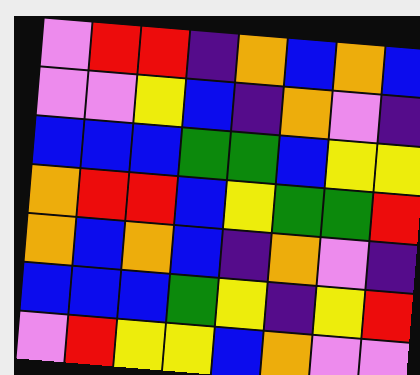[["violet", "red", "red", "indigo", "orange", "blue", "orange", "blue"], ["violet", "violet", "yellow", "blue", "indigo", "orange", "violet", "indigo"], ["blue", "blue", "blue", "green", "green", "blue", "yellow", "yellow"], ["orange", "red", "red", "blue", "yellow", "green", "green", "red"], ["orange", "blue", "orange", "blue", "indigo", "orange", "violet", "indigo"], ["blue", "blue", "blue", "green", "yellow", "indigo", "yellow", "red"], ["violet", "red", "yellow", "yellow", "blue", "orange", "violet", "violet"]]